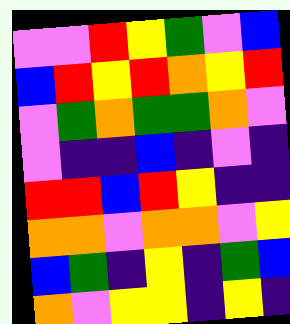[["violet", "violet", "red", "yellow", "green", "violet", "blue"], ["blue", "red", "yellow", "red", "orange", "yellow", "red"], ["violet", "green", "orange", "green", "green", "orange", "violet"], ["violet", "indigo", "indigo", "blue", "indigo", "violet", "indigo"], ["red", "red", "blue", "red", "yellow", "indigo", "indigo"], ["orange", "orange", "violet", "orange", "orange", "violet", "yellow"], ["blue", "green", "indigo", "yellow", "indigo", "green", "blue"], ["orange", "violet", "yellow", "yellow", "indigo", "yellow", "indigo"]]